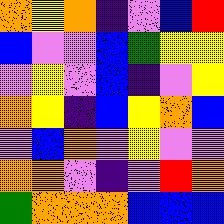[["orange", "yellow", "orange", "indigo", "violet", "blue", "red"], ["blue", "violet", "violet", "blue", "green", "yellow", "yellow"], ["violet", "yellow", "violet", "blue", "indigo", "violet", "yellow"], ["orange", "yellow", "indigo", "blue", "yellow", "orange", "blue"], ["violet", "blue", "orange", "violet", "yellow", "violet", "violet"], ["orange", "orange", "violet", "indigo", "violet", "red", "orange"], ["green", "orange", "orange", "orange", "blue", "blue", "blue"]]